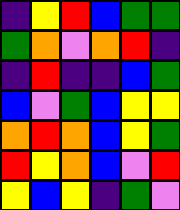[["indigo", "yellow", "red", "blue", "green", "green"], ["green", "orange", "violet", "orange", "red", "indigo"], ["indigo", "red", "indigo", "indigo", "blue", "green"], ["blue", "violet", "green", "blue", "yellow", "yellow"], ["orange", "red", "orange", "blue", "yellow", "green"], ["red", "yellow", "orange", "blue", "violet", "red"], ["yellow", "blue", "yellow", "indigo", "green", "violet"]]